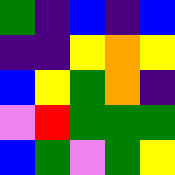[["green", "indigo", "blue", "indigo", "blue"], ["indigo", "indigo", "yellow", "orange", "yellow"], ["blue", "yellow", "green", "orange", "indigo"], ["violet", "red", "green", "green", "green"], ["blue", "green", "violet", "green", "yellow"]]